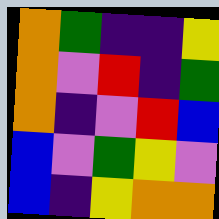[["orange", "green", "indigo", "indigo", "yellow"], ["orange", "violet", "red", "indigo", "green"], ["orange", "indigo", "violet", "red", "blue"], ["blue", "violet", "green", "yellow", "violet"], ["blue", "indigo", "yellow", "orange", "orange"]]